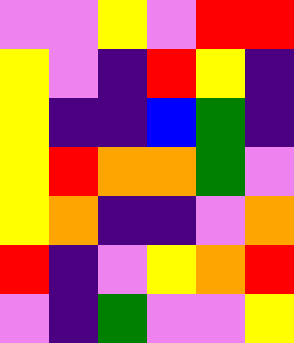[["violet", "violet", "yellow", "violet", "red", "red"], ["yellow", "violet", "indigo", "red", "yellow", "indigo"], ["yellow", "indigo", "indigo", "blue", "green", "indigo"], ["yellow", "red", "orange", "orange", "green", "violet"], ["yellow", "orange", "indigo", "indigo", "violet", "orange"], ["red", "indigo", "violet", "yellow", "orange", "red"], ["violet", "indigo", "green", "violet", "violet", "yellow"]]